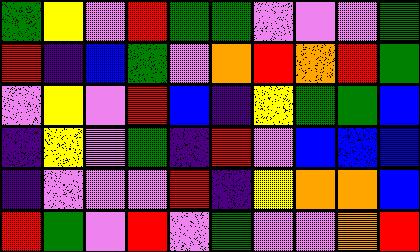[["green", "yellow", "violet", "red", "green", "green", "violet", "violet", "violet", "green"], ["red", "indigo", "blue", "green", "violet", "orange", "red", "orange", "red", "green"], ["violet", "yellow", "violet", "red", "blue", "indigo", "yellow", "green", "green", "blue"], ["indigo", "yellow", "violet", "green", "indigo", "red", "violet", "blue", "blue", "blue"], ["indigo", "violet", "violet", "violet", "red", "indigo", "yellow", "orange", "orange", "blue"], ["red", "green", "violet", "red", "violet", "green", "violet", "violet", "orange", "red"]]